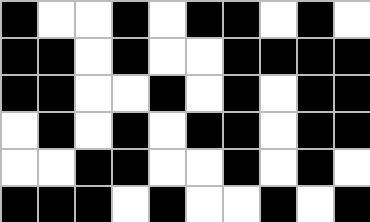[["black", "white", "white", "black", "white", "black", "black", "white", "black", "white"], ["black", "black", "white", "black", "white", "white", "black", "black", "black", "black"], ["black", "black", "white", "white", "black", "white", "black", "white", "black", "black"], ["white", "black", "white", "black", "white", "black", "black", "white", "black", "black"], ["white", "white", "black", "black", "white", "white", "black", "white", "black", "white"], ["black", "black", "black", "white", "black", "white", "white", "black", "white", "black"]]